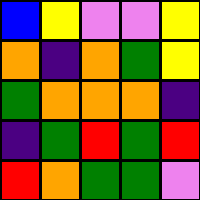[["blue", "yellow", "violet", "violet", "yellow"], ["orange", "indigo", "orange", "green", "yellow"], ["green", "orange", "orange", "orange", "indigo"], ["indigo", "green", "red", "green", "red"], ["red", "orange", "green", "green", "violet"]]